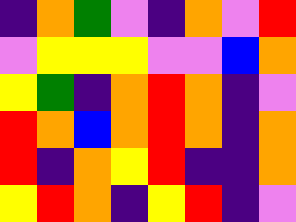[["indigo", "orange", "green", "violet", "indigo", "orange", "violet", "red"], ["violet", "yellow", "yellow", "yellow", "violet", "violet", "blue", "orange"], ["yellow", "green", "indigo", "orange", "red", "orange", "indigo", "violet"], ["red", "orange", "blue", "orange", "red", "orange", "indigo", "orange"], ["red", "indigo", "orange", "yellow", "red", "indigo", "indigo", "orange"], ["yellow", "red", "orange", "indigo", "yellow", "red", "indigo", "violet"]]